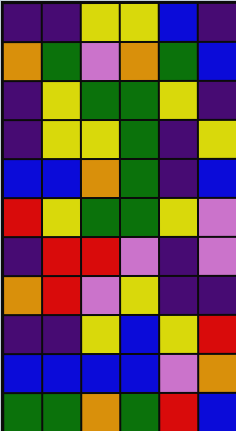[["indigo", "indigo", "yellow", "yellow", "blue", "indigo"], ["orange", "green", "violet", "orange", "green", "blue"], ["indigo", "yellow", "green", "green", "yellow", "indigo"], ["indigo", "yellow", "yellow", "green", "indigo", "yellow"], ["blue", "blue", "orange", "green", "indigo", "blue"], ["red", "yellow", "green", "green", "yellow", "violet"], ["indigo", "red", "red", "violet", "indigo", "violet"], ["orange", "red", "violet", "yellow", "indigo", "indigo"], ["indigo", "indigo", "yellow", "blue", "yellow", "red"], ["blue", "blue", "blue", "blue", "violet", "orange"], ["green", "green", "orange", "green", "red", "blue"]]